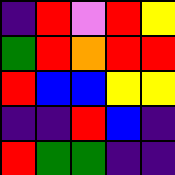[["indigo", "red", "violet", "red", "yellow"], ["green", "red", "orange", "red", "red"], ["red", "blue", "blue", "yellow", "yellow"], ["indigo", "indigo", "red", "blue", "indigo"], ["red", "green", "green", "indigo", "indigo"]]